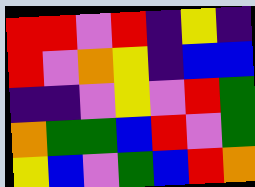[["red", "red", "violet", "red", "indigo", "yellow", "indigo"], ["red", "violet", "orange", "yellow", "indigo", "blue", "blue"], ["indigo", "indigo", "violet", "yellow", "violet", "red", "green"], ["orange", "green", "green", "blue", "red", "violet", "green"], ["yellow", "blue", "violet", "green", "blue", "red", "orange"]]